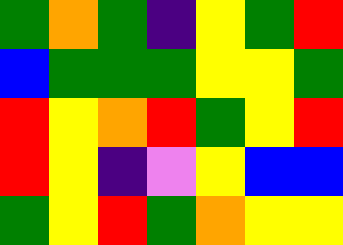[["green", "orange", "green", "indigo", "yellow", "green", "red"], ["blue", "green", "green", "green", "yellow", "yellow", "green"], ["red", "yellow", "orange", "red", "green", "yellow", "red"], ["red", "yellow", "indigo", "violet", "yellow", "blue", "blue"], ["green", "yellow", "red", "green", "orange", "yellow", "yellow"]]